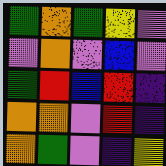[["green", "orange", "green", "yellow", "violet"], ["violet", "orange", "violet", "blue", "violet"], ["green", "red", "blue", "red", "indigo"], ["orange", "orange", "violet", "red", "indigo"], ["orange", "green", "violet", "indigo", "yellow"]]